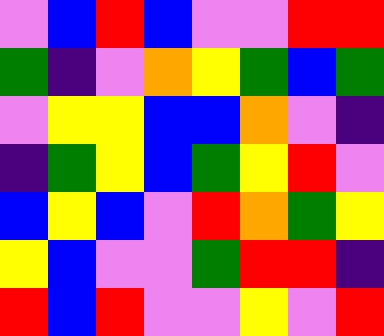[["violet", "blue", "red", "blue", "violet", "violet", "red", "red"], ["green", "indigo", "violet", "orange", "yellow", "green", "blue", "green"], ["violet", "yellow", "yellow", "blue", "blue", "orange", "violet", "indigo"], ["indigo", "green", "yellow", "blue", "green", "yellow", "red", "violet"], ["blue", "yellow", "blue", "violet", "red", "orange", "green", "yellow"], ["yellow", "blue", "violet", "violet", "green", "red", "red", "indigo"], ["red", "blue", "red", "violet", "violet", "yellow", "violet", "red"]]